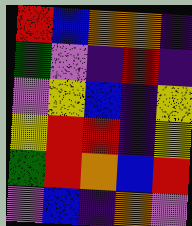[["red", "blue", "orange", "orange", "indigo"], ["green", "violet", "indigo", "red", "indigo"], ["violet", "yellow", "blue", "indigo", "yellow"], ["yellow", "red", "red", "indigo", "yellow"], ["green", "red", "orange", "blue", "red"], ["violet", "blue", "indigo", "orange", "violet"]]